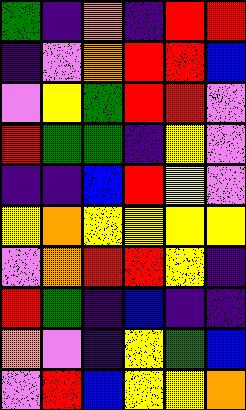[["green", "indigo", "orange", "indigo", "red", "red"], ["indigo", "violet", "orange", "red", "red", "blue"], ["violet", "yellow", "green", "red", "red", "violet"], ["red", "green", "green", "indigo", "yellow", "violet"], ["indigo", "indigo", "blue", "red", "yellow", "violet"], ["yellow", "orange", "yellow", "yellow", "yellow", "yellow"], ["violet", "orange", "red", "red", "yellow", "indigo"], ["red", "green", "indigo", "blue", "indigo", "indigo"], ["orange", "violet", "indigo", "yellow", "green", "blue"], ["violet", "red", "blue", "yellow", "yellow", "orange"]]